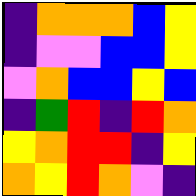[["indigo", "orange", "orange", "orange", "blue", "yellow"], ["indigo", "violet", "violet", "blue", "blue", "yellow"], ["violet", "orange", "blue", "blue", "yellow", "blue"], ["indigo", "green", "red", "indigo", "red", "orange"], ["yellow", "orange", "red", "red", "indigo", "yellow"], ["orange", "yellow", "red", "orange", "violet", "indigo"]]